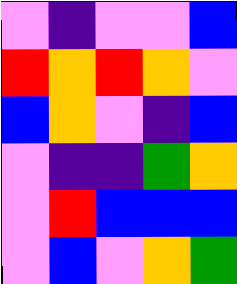[["violet", "indigo", "violet", "violet", "blue"], ["red", "orange", "red", "orange", "violet"], ["blue", "orange", "violet", "indigo", "blue"], ["violet", "indigo", "indigo", "green", "orange"], ["violet", "red", "blue", "blue", "blue"], ["violet", "blue", "violet", "orange", "green"]]